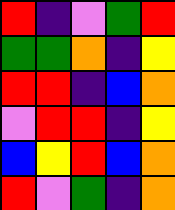[["red", "indigo", "violet", "green", "red"], ["green", "green", "orange", "indigo", "yellow"], ["red", "red", "indigo", "blue", "orange"], ["violet", "red", "red", "indigo", "yellow"], ["blue", "yellow", "red", "blue", "orange"], ["red", "violet", "green", "indigo", "orange"]]